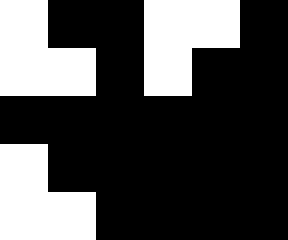[["white", "black", "black", "white", "white", "black"], ["white", "white", "black", "white", "black", "black"], ["black", "black", "black", "black", "black", "black"], ["white", "black", "black", "black", "black", "black"], ["white", "white", "black", "black", "black", "black"]]